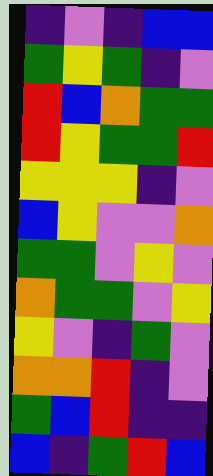[["indigo", "violet", "indigo", "blue", "blue"], ["green", "yellow", "green", "indigo", "violet"], ["red", "blue", "orange", "green", "green"], ["red", "yellow", "green", "green", "red"], ["yellow", "yellow", "yellow", "indigo", "violet"], ["blue", "yellow", "violet", "violet", "orange"], ["green", "green", "violet", "yellow", "violet"], ["orange", "green", "green", "violet", "yellow"], ["yellow", "violet", "indigo", "green", "violet"], ["orange", "orange", "red", "indigo", "violet"], ["green", "blue", "red", "indigo", "indigo"], ["blue", "indigo", "green", "red", "blue"]]